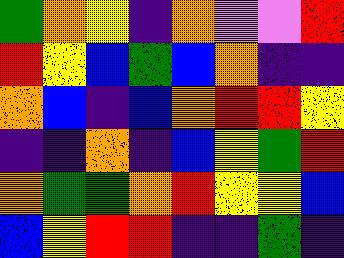[["green", "orange", "yellow", "indigo", "orange", "violet", "violet", "red"], ["red", "yellow", "blue", "green", "blue", "orange", "indigo", "indigo"], ["orange", "blue", "indigo", "blue", "orange", "red", "red", "yellow"], ["indigo", "indigo", "orange", "indigo", "blue", "yellow", "green", "red"], ["orange", "green", "green", "orange", "red", "yellow", "yellow", "blue"], ["blue", "yellow", "red", "red", "indigo", "indigo", "green", "indigo"]]